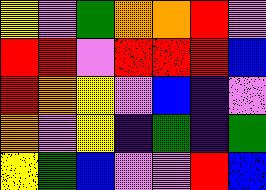[["yellow", "violet", "green", "orange", "orange", "red", "violet"], ["red", "red", "violet", "red", "red", "red", "blue"], ["red", "orange", "yellow", "violet", "blue", "indigo", "violet"], ["orange", "violet", "yellow", "indigo", "green", "indigo", "green"], ["yellow", "green", "blue", "violet", "violet", "red", "blue"]]